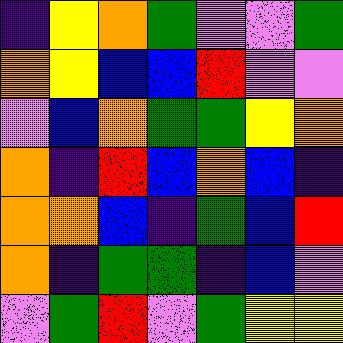[["indigo", "yellow", "orange", "green", "violet", "violet", "green"], ["orange", "yellow", "blue", "blue", "red", "violet", "violet"], ["violet", "blue", "orange", "green", "green", "yellow", "orange"], ["orange", "indigo", "red", "blue", "orange", "blue", "indigo"], ["orange", "orange", "blue", "indigo", "green", "blue", "red"], ["orange", "indigo", "green", "green", "indigo", "blue", "violet"], ["violet", "green", "red", "violet", "green", "yellow", "yellow"]]